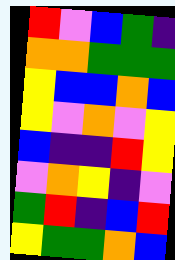[["red", "violet", "blue", "green", "indigo"], ["orange", "orange", "green", "green", "green"], ["yellow", "blue", "blue", "orange", "blue"], ["yellow", "violet", "orange", "violet", "yellow"], ["blue", "indigo", "indigo", "red", "yellow"], ["violet", "orange", "yellow", "indigo", "violet"], ["green", "red", "indigo", "blue", "red"], ["yellow", "green", "green", "orange", "blue"]]